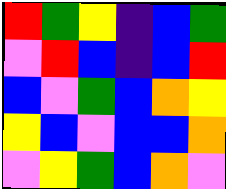[["red", "green", "yellow", "indigo", "blue", "green"], ["violet", "red", "blue", "indigo", "blue", "red"], ["blue", "violet", "green", "blue", "orange", "yellow"], ["yellow", "blue", "violet", "blue", "blue", "orange"], ["violet", "yellow", "green", "blue", "orange", "violet"]]